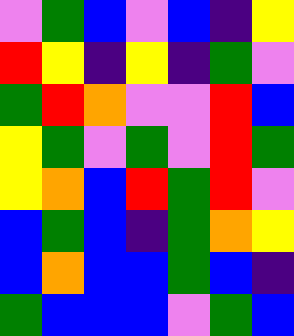[["violet", "green", "blue", "violet", "blue", "indigo", "yellow"], ["red", "yellow", "indigo", "yellow", "indigo", "green", "violet"], ["green", "red", "orange", "violet", "violet", "red", "blue"], ["yellow", "green", "violet", "green", "violet", "red", "green"], ["yellow", "orange", "blue", "red", "green", "red", "violet"], ["blue", "green", "blue", "indigo", "green", "orange", "yellow"], ["blue", "orange", "blue", "blue", "green", "blue", "indigo"], ["green", "blue", "blue", "blue", "violet", "green", "blue"]]